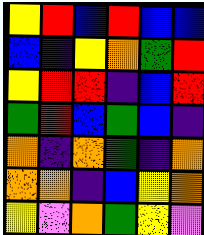[["yellow", "red", "blue", "red", "blue", "blue"], ["blue", "indigo", "yellow", "orange", "green", "red"], ["yellow", "red", "red", "indigo", "blue", "red"], ["green", "red", "blue", "green", "blue", "indigo"], ["orange", "indigo", "orange", "green", "indigo", "orange"], ["orange", "orange", "indigo", "blue", "yellow", "orange"], ["yellow", "violet", "orange", "green", "yellow", "violet"]]